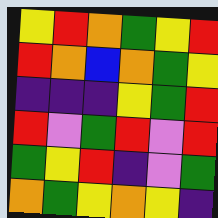[["yellow", "red", "orange", "green", "yellow", "red"], ["red", "orange", "blue", "orange", "green", "yellow"], ["indigo", "indigo", "indigo", "yellow", "green", "red"], ["red", "violet", "green", "red", "violet", "red"], ["green", "yellow", "red", "indigo", "violet", "green"], ["orange", "green", "yellow", "orange", "yellow", "indigo"]]